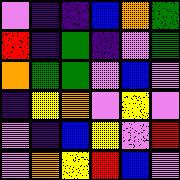[["violet", "indigo", "indigo", "blue", "orange", "green"], ["red", "indigo", "green", "indigo", "violet", "green"], ["orange", "green", "green", "violet", "blue", "violet"], ["indigo", "yellow", "orange", "violet", "yellow", "violet"], ["violet", "indigo", "blue", "yellow", "violet", "red"], ["violet", "orange", "yellow", "red", "blue", "violet"]]